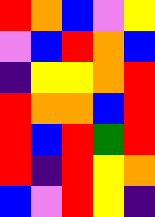[["red", "orange", "blue", "violet", "yellow"], ["violet", "blue", "red", "orange", "blue"], ["indigo", "yellow", "yellow", "orange", "red"], ["red", "orange", "orange", "blue", "red"], ["red", "blue", "red", "green", "red"], ["red", "indigo", "red", "yellow", "orange"], ["blue", "violet", "red", "yellow", "indigo"]]